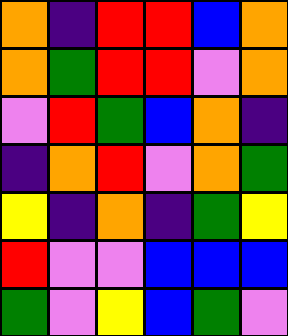[["orange", "indigo", "red", "red", "blue", "orange"], ["orange", "green", "red", "red", "violet", "orange"], ["violet", "red", "green", "blue", "orange", "indigo"], ["indigo", "orange", "red", "violet", "orange", "green"], ["yellow", "indigo", "orange", "indigo", "green", "yellow"], ["red", "violet", "violet", "blue", "blue", "blue"], ["green", "violet", "yellow", "blue", "green", "violet"]]